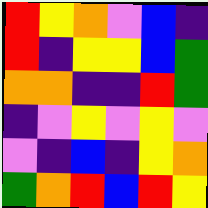[["red", "yellow", "orange", "violet", "blue", "indigo"], ["red", "indigo", "yellow", "yellow", "blue", "green"], ["orange", "orange", "indigo", "indigo", "red", "green"], ["indigo", "violet", "yellow", "violet", "yellow", "violet"], ["violet", "indigo", "blue", "indigo", "yellow", "orange"], ["green", "orange", "red", "blue", "red", "yellow"]]